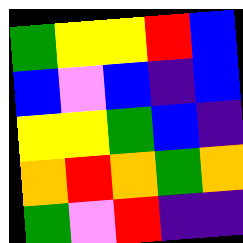[["green", "yellow", "yellow", "red", "blue"], ["blue", "violet", "blue", "indigo", "blue"], ["yellow", "yellow", "green", "blue", "indigo"], ["orange", "red", "orange", "green", "orange"], ["green", "violet", "red", "indigo", "indigo"]]